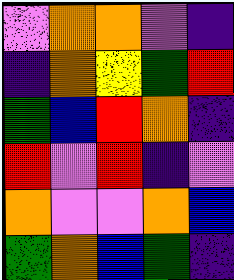[["violet", "orange", "orange", "violet", "indigo"], ["indigo", "orange", "yellow", "green", "red"], ["green", "blue", "red", "orange", "indigo"], ["red", "violet", "red", "indigo", "violet"], ["orange", "violet", "violet", "orange", "blue"], ["green", "orange", "blue", "green", "indigo"]]